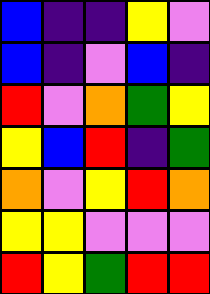[["blue", "indigo", "indigo", "yellow", "violet"], ["blue", "indigo", "violet", "blue", "indigo"], ["red", "violet", "orange", "green", "yellow"], ["yellow", "blue", "red", "indigo", "green"], ["orange", "violet", "yellow", "red", "orange"], ["yellow", "yellow", "violet", "violet", "violet"], ["red", "yellow", "green", "red", "red"]]